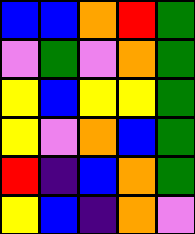[["blue", "blue", "orange", "red", "green"], ["violet", "green", "violet", "orange", "green"], ["yellow", "blue", "yellow", "yellow", "green"], ["yellow", "violet", "orange", "blue", "green"], ["red", "indigo", "blue", "orange", "green"], ["yellow", "blue", "indigo", "orange", "violet"]]